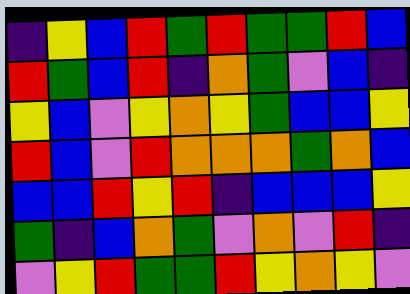[["indigo", "yellow", "blue", "red", "green", "red", "green", "green", "red", "blue"], ["red", "green", "blue", "red", "indigo", "orange", "green", "violet", "blue", "indigo"], ["yellow", "blue", "violet", "yellow", "orange", "yellow", "green", "blue", "blue", "yellow"], ["red", "blue", "violet", "red", "orange", "orange", "orange", "green", "orange", "blue"], ["blue", "blue", "red", "yellow", "red", "indigo", "blue", "blue", "blue", "yellow"], ["green", "indigo", "blue", "orange", "green", "violet", "orange", "violet", "red", "indigo"], ["violet", "yellow", "red", "green", "green", "red", "yellow", "orange", "yellow", "violet"]]